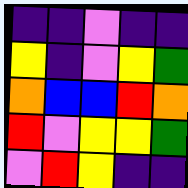[["indigo", "indigo", "violet", "indigo", "indigo"], ["yellow", "indigo", "violet", "yellow", "green"], ["orange", "blue", "blue", "red", "orange"], ["red", "violet", "yellow", "yellow", "green"], ["violet", "red", "yellow", "indigo", "indigo"]]